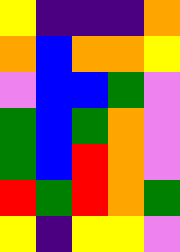[["yellow", "indigo", "indigo", "indigo", "orange"], ["orange", "blue", "orange", "orange", "yellow"], ["violet", "blue", "blue", "green", "violet"], ["green", "blue", "green", "orange", "violet"], ["green", "blue", "red", "orange", "violet"], ["red", "green", "red", "orange", "green"], ["yellow", "indigo", "yellow", "yellow", "violet"]]